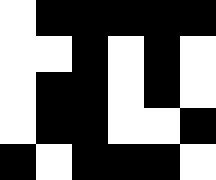[["white", "black", "black", "black", "black", "black"], ["white", "white", "black", "white", "black", "white"], ["white", "black", "black", "white", "black", "white"], ["white", "black", "black", "white", "white", "black"], ["black", "white", "black", "black", "black", "white"]]